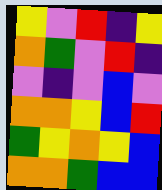[["yellow", "violet", "red", "indigo", "yellow"], ["orange", "green", "violet", "red", "indigo"], ["violet", "indigo", "violet", "blue", "violet"], ["orange", "orange", "yellow", "blue", "red"], ["green", "yellow", "orange", "yellow", "blue"], ["orange", "orange", "green", "blue", "blue"]]